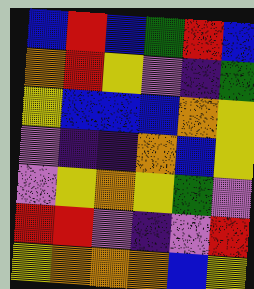[["blue", "red", "blue", "green", "red", "blue"], ["orange", "red", "yellow", "violet", "indigo", "green"], ["yellow", "blue", "blue", "blue", "orange", "yellow"], ["violet", "indigo", "indigo", "orange", "blue", "yellow"], ["violet", "yellow", "orange", "yellow", "green", "violet"], ["red", "red", "violet", "indigo", "violet", "red"], ["yellow", "orange", "orange", "orange", "blue", "yellow"]]